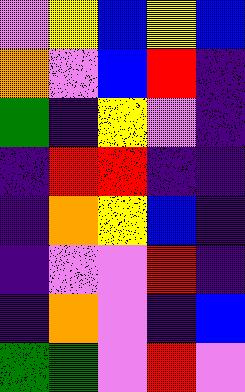[["violet", "yellow", "blue", "yellow", "blue"], ["orange", "violet", "blue", "red", "indigo"], ["green", "indigo", "yellow", "violet", "indigo"], ["indigo", "red", "red", "indigo", "indigo"], ["indigo", "orange", "yellow", "blue", "indigo"], ["indigo", "violet", "violet", "red", "indigo"], ["indigo", "orange", "violet", "indigo", "blue"], ["green", "green", "violet", "red", "violet"]]